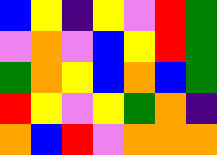[["blue", "yellow", "indigo", "yellow", "violet", "red", "green"], ["violet", "orange", "violet", "blue", "yellow", "red", "green"], ["green", "orange", "yellow", "blue", "orange", "blue", "green"], ["red", "yellow", "violet", "yellow", "green", "orange", "indigo"], ["orange", "blue", "red", "violet", "orange", "orange", "orange"]]